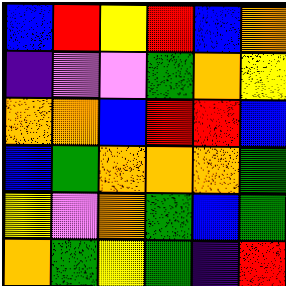[["blue", "red", "yellow", "red", "blue", "orange"], ["indigo", "violet", "violet", "green", "orange", "yellow"], ["orange", "orange", "blue", "red", "red", "blue"], ["blue", "green", "orange", "orange", "orange", "green"], ["yellow", "violet", "orange", "green", "blue", "green"], ["orange", "green", "yellow", "green", "indigo", "red"]]